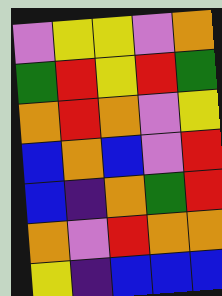[["violet", "yellow", "yellow", "violet", "orange"], ["green", "red", "yellow", "red", "green"], ["orange", "red", "orange", "violet", "yellow"], ["blue", "orange", "blue", "violet", "red"], ["blue", "indigo", "orange", "green", "red"], ["orange", "violet", "red", "orange", "orange"], ["yellow", "indigo", "blue", "blue", "blue"]]